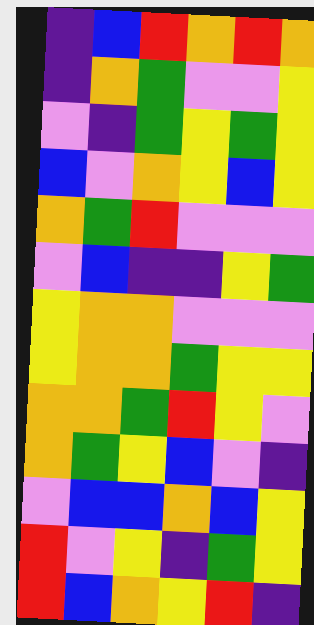[["indigo", "blue", "red", "orange", "red", "orange"], ["indigo", "orange", "green", "violet", "violet", "yellow"], ["violet", "indigo", "green", "yellow", "green", "yellow"], ["blue", "violet", "orange", "yellow", "blue", "yellow"], ["orange", "green", "red", "violet", "violet", "violet"], ["violet", "blue", "indigo", "indigo", "yellow", "green"], ["yellow", "orange", "orange", "violet", "violet", "violet"], ["yellow", "orange", "orange", "green", "yellow", "yellow"], ["orange", "orange", "green", "red", "yellow", "violet"], ["orange", "green", "yellow", "blue", "violet", "indigo"], ["violet", "blue", "blue", "orange", "blue", "yellow"], ["red", "violet", "yellow", "indigo", "green", "yellow"], ["red", "blue", "orange", "yellow", "red", "indigo"]]